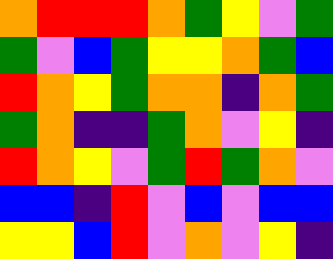[["orange", "red", "red", "red", "orange", "green", "yellow", "violet", "green"], ["green", "violet", "blue", "green", "yellow", "yellow", "orange", "green", "blue"], ["red", "orange", "yellow", "green", "orange", "orange", "indigo", "orange", "green"], ["green", "orange", "indigo", "indigo", "green", "orange", "violet", "yellow", "indigo"], ["red", "orange", "yellow", "violet", "green", "red", "green", "orange", "violet"], ["blue", "blue", "indigo", "red", "violet", "blue", "violet", "blue", "blue"], ["yellow", "yellow", "blue", "red", "violet", "orange", "violet", "yellow", "indigo"]]